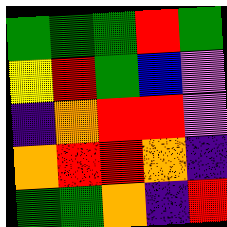[["green", "green", "green", "red", "green"], ["yellow", "red", "green", "blue", "violet"], ["indigo", "orange", "red", "red", "violet"], ["orange", "red", "red", "orange", "indigo"], ["green", "green", "orange", "indigo", "red"]]